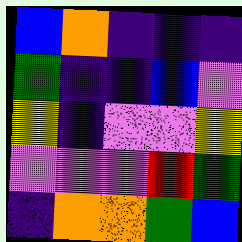[["blue", "orange", "indigo", "indigo", "indigo"], ["green", "indigo", "indigo", "blue", "violet"], ["yellow", "indigo", "violet", "violet", "yellow"], ["violet", "violet", "violet", "red", "green"], ["indigo", "orange", "orange", "green", "blue"]]